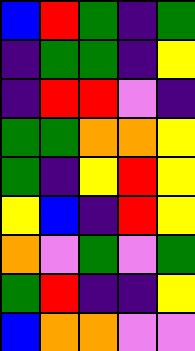[["blue", "red", "green", "indigo", "green"], ["indigo", "green", "green", "indigo", "yellow"], ["indigo", "red", "red", "violet", "indigo"], ["green", "green", "orange", "orange", "yellow"], ["green", "indigo", "yellow", "red", "yellow"], ["yellow", "blue", "indigo", "red", "yellow"], ["orange", "violet", "green", "violet", "green"], ["green", "red", "indigo", "indigo", "yellow"], ["blue", "orange", "orange", "violet", "violet"]]